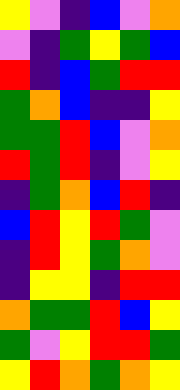[["yellow", "violet", "indigo", "blue", "violet", "orange"], ["violet", "indigo", "green", "yellow", "green", "blue"], ["red", "indigo", "blue", "green", "red", "red"], ["green", "orange", "blue", "indigo", "indigo", "yellow"], ["green", "green", "red", "blue", "violet", "orange"], ["red", "green", "red", "indigo", "violet", "yellow"], ["indigo", "green", "orange", "blue", "red", "indigo"], ["blue", "red", "yellow", "red", "green", "violet"], ["indigo", "red", "yellow", "green", "orange", "violet"], ["indigo", "yellow", "yellow", "indigo", "red", "red"], ["orange", "green", "green", "red", "blue", "yellow"], ["green", "violet", "yellow", "red", "red", "green"], ["yellow", "red", "orange", "green", "orange", "yellow"]]